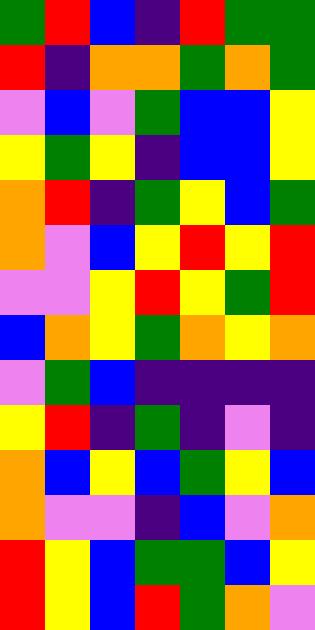[["green", "red", "blue", "indigo", "red", "green", "green"], ["red", "indigo", "orange", "orange", "green", "orange", "green"], ["violet", "blue", "violet", "green", "blue", "blue", "yellow"], ["yellow", "green", "yellow", "indigo", "blue", "blue", "yellow"], ["orange", "red", "indigo", "green", "yellow", "blue", "green"], ["orange", "violet", "blue", "yellow", "red", "yellow", "red"], ["violet", "violet", "yellow", "red", "yellow", "green", "red"], ["blue", "orange", "yellow", "green", "orange", "yellow", "orange"], ["violet", "green", "blue", "indigo", "indigo", "indigo", "indigo"], ["yellow", "red", "indigo", "green", "indigo", "violet", "indigo"], ["orange", "blue", "yellow", "blue", "green", "yellow", "blue"], ["orange", "violet", "violet", "indigo", "blue", "violet", "orange"], ["red", "yellow", "blue", "green", "green", "blue", "yellow"], ["red", "yellow", "blue", "red", "green", "orange", "violet"]]